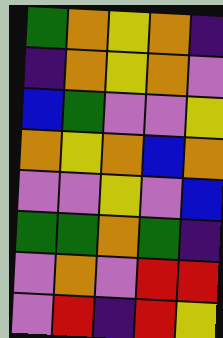[["green", "orange", "yellow", "orange", "indigo"], ["indigo", "orange", "yellow", "orange", "violet"], ["blue", "green", "violet", "violet", "yellow"], ["orange", "yellow", "orange", "blue", "orange"], ["violet", "violet", "yellow", "violet", "blue"], ["green", "green", "orange", "green", "indigo"], ["violet", "orange", "violet", "red", "red"], ["violet", "red", "indigo", "red", "yellow"]]